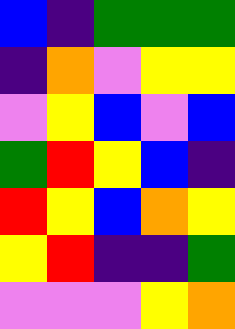[["blue", "indigo", "green", "green", "green"], ["indigo", "orange", "violet", "yellow", "yellow"], ["violet", "yellow", "blue", "violet", "blue"], ["green", "red", "yellow", "blue", "indigo"], ["red", "yellow", "blue", "orange", "yellow"], ["yellow", "red", "indigo", "indigo", "green"], ["violet", "violet", "violet", "yellow", "orange"]]